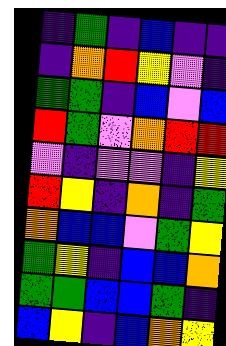[["indigo", "green", "indigo", "blue", "indigo", "indigo"], ["indigo", "orange", "red", "yellow", "violet", "indigo"], ["green", "green", "indigo", "blue", "violet", "blue"], ["red", "green", "violet", "orange", "red", "red"], ["violet", "indigo", "violet", "violet", "indigo", "yellow"], ["red", "yellow", "indigo", "orange", "indigo", "green"], ["orange", "blue", "blue", "violet", "green", "yellow"], ["green", "yellow", "indigo", "blue", "blue", "orange"], ["green", "green", "blue", "blue", "green", "indigo"], ["blue", "yellow", "indigo", "blue", "orange", "yellow"]]